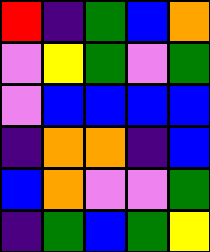[["red", "indigo", "green", "blue", "orange"], ["violet", "yellow", "green", "violet", "green"], ["violet", "blue", "blue", "blue", "blue"], ["indigo", "orange", "orange", "indigo", "blue"], ["blue", "orange", "violet", "violet", "green"], ["indigo", "green", "blue", "green", "yellow"]]